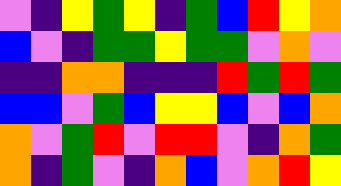[["violet", "indigo", "yellow", "green", "yellow", "indigo", "green", "blue", "red", "yellow", "orange"], ["blue", "violet", "indigo", "green", "green", "yellow", "green", "green", "violet", "orange", "violet"], ["indigo", "indigo", "orange", "orange", "indigo", "indigo", "indigo", "red", "green", "red", "green"], ["blue", "blue", "violet", "green", "blue", "yellow", "yellow", "blue", "violet", "blue", "orange"], ["orange", "violet", "green", "red", "violet", "red", "red", "violet", "indigo", "orange", "green"], ["orange", "indigo", "green", "violet", "indigo", "orange", "blue", "violet", "orange", "red", "yellow"]]